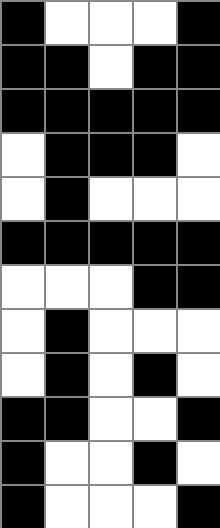[["black", "white", "white", "white", "black"], ["black", "black", "white", "black", "black"], ["black", "black", "black", "black", "black"], ["white", "black", "black", "black", "white"], ["white", "black", "white", "white", "white"], ["black", "black", "black", "black", "black"], ["white", "white", "white", "black", "black"], ["white", "black", "white", "white", "white"], ["white", "black", "white", "black", "white"], ["black", "black", "white", "white", "black"], ["black", "white", "white", "black", "white"], ["black", "white", "white", "white", "black"]]